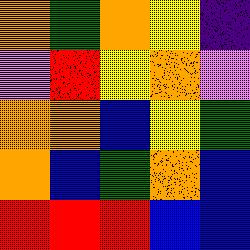[["orange", "green", "orange", "yellow", "indigo"], ["violet", "red", "yellow", "orange", "violet"], ["orange", "orange", "blue", "yellow", "green"], ["orange", "blue", "green", "orange", "blue"], ["red", "red", "red", "blue", "blue"]]